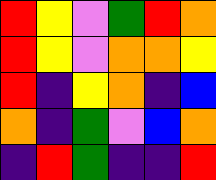[["red", "yellow", "violet", "green", "red", "orange"], ["red", "yellow", "violet", "orange", "orange", "yellow"], ["red", "indigo", "yellow", "orange", "indigo", "blue"], ["orange", "indigo", "green", "violet", "blue", "orange"], ["indigo", "red", "green", "indigo", "indigo", "red"]]